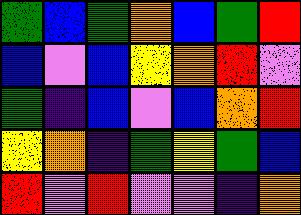[["green", "blue", "green", "orange", "blue", "green", "red"], ["blue", "violet", "blue", "yellow", "orange", "red", "violet"], ["green", "indigo", "blue", "violet", "blue", "orange", "red"], ["yellow", "orange", "indigo", "green", "yellow", "green", "blue"], ["red", "violet", "red", "violet", "violet", "indigo", "orange"]]